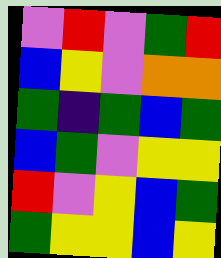[["violet", "red", "violet", "green", "red"], ["blue", "yellow", "violet", "orange", "orange"], ["green", "indigo", "green", "blue", "green"], ["blue", "green", "violet", "yellow", "yellow"], ["red", "violet", "yellow", "blue", "green"], ["green", "yellow", "yellow", "blue", "yellow"]]